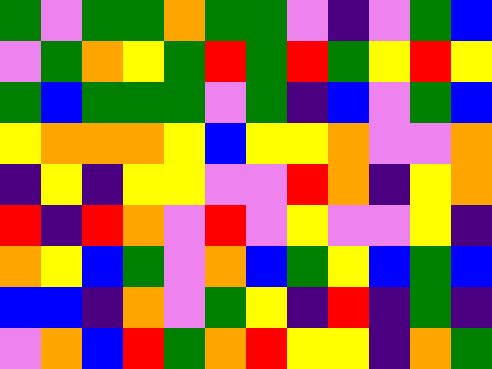[["green", "violet", "green", "green", "orange", "green", "green", "violet", "indigo", "violet", "green", "blue"], ["violet", "green", "orange", "yellow", "green", "red", "green", "red", "green", "yellow", "red", "yellow"], ["green", "blue", "green", "green", "green", "violet", "green", "indigo", "blue", "violet", "green", "blue"], ["yellow", "orange", "orange", "orange", "yellow", "blue", "yellow", "yellow", "orange", "violet", "violet", "orange"], ["indigo", "yellow", "indigo", "yellow", "yellow", "violet", "violet", "red", "orange", "indigo", "yellow", "orange"], ["red", "indigo", "red", "orange", "violet", "red", "violet", "yellow", "violet", "violet", "yellow", "indigo"], ["orange", "yellow", "blue", "green", "violet", "orange", "blue", "green", "yellow", "blue", "green", "blue"], ["blue", "blue", "indigo", "orange", "violet", "green", "yellow", "indigo", "red", "indigo", "green", "indigo"], ["violet", "orange", "blue", "red", "green", "orange", "red", "yellow", "yellow", "indigo", "orange", "green"]]